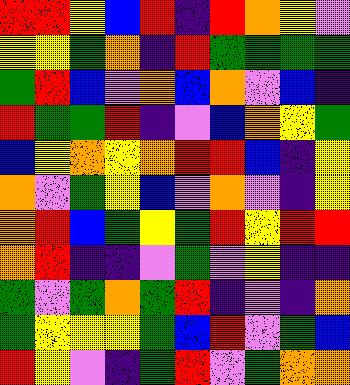[["red", "red", "yellow", "blue", "red", "indigo", "red", "orange", "yellow", "violet"], ["yellow", "yellow", "green", "orange", "indigo", "red", "green", "green", "green", "green"], ["green", "red", "blue", "violet", "orange", "blue", "orange", "violet", "blue", "indigo"], ["red", "green", "green", "red", "indigo", "violet", "blue", "orange", "yellow", "green"], ["blue", "yellow", "orange", "yellow", "orange", "red", "red", "blue", "indigo", "yellow"], ["orange", "violet", "green", "yellow", "blue", "violet", "orange", "violet", "indigo", "yellow"], ["orange", "red", "blue", "green", "yellow", "green", "red", "yellow", "red", "red"], ["orange", "red", "indigo", "indigo", "violet", "green", "violet", "yellow", "indigo", "indigo"], ["green", "violet", "green", "orange", "green", "red", "indigo", "violet", "indigo", "orange"], ["green", "yellow", "yellow", "yellow", "green", "blue", "red", "violet", "green", "blue"], ["red", "yellow", "violet", "indigo", "green", "red", "violet", "green", "orange", "orange"]]